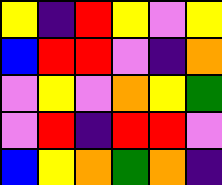[["yellow", "indigo", "red", "yellow", "violet", "yellow"], ["blue", "red", "red", "violet", "indigo", "orange"], ["violet", "yellow", "violet", "orange", "yellow", "green"], ["violet", "red", "indigo", "red", "red", "violet"], ["blue", "yellow", "orange", "green", "orange", "indigo"]]